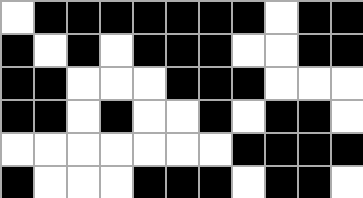[["white", "black", "black", "black", "black", "black", "black", "black", "white", "black", "black"], ["black", "white", "black", "white", "black", "black", "black", "white", "white", "black", "black"], ["black", "black", "white", "white", "white", "black", "black", "black", "white", "white", "white"], ["black", "black", "white", "black", "white", "white", "black", "white", "black", "black", "white"], ["white", "white", "white", "white", "white", "white", "white", "black", "black", "black", "black"], ["black", "white", "white", "white", "black", "black", "black", "white", "black", "black", "white"]]